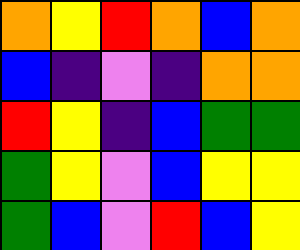[["orange", "yellow", "red", "orange", "blue", "orange"], ["blue", "indigo", "violet", "indigo", "orange", "orange"], ["red", "yellow", "indigo", "blue", "green", "green"], ["green", "yellow", "violet", "blue", "yellow", "yellow"], ["green", "blue", "violet", "red", "blue", "yellow"]]